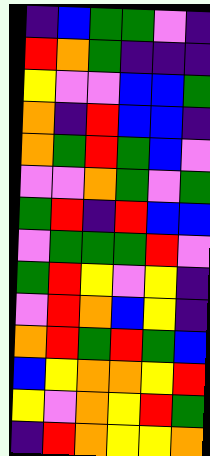[["indigo", "blue", "green", "green", "violet", "indigo"], ["red", "orange", "green", "indigo", "indigo", "indigo"], ["yellow", "violet", "violet", "blue", "blue", "green"], ["orange", "indigo", "red", "blue", "blue", "indigo"], ["orange", "green", "red", "green", "blue", "violet"], ["violet", "violet", "orange", "green", "violet", "green"], ["green", "red", "indigo", "red", "blue", "blue"], ["violet", "green", "green", "green", "red", "violet"], ["green", "red", "yellow", "violet", "yellow", "indigo"], ["violet", "red", "orange", "blue", "yellow", "indigo"], ["orange", "red", "green", "red", "green", "blue"], ["blue", "yellow", "orange", "orange", "yellow", "red"], ["yellow", "violet", "orange", "yellow", "red", "green"], ["indigo", "red", "orange", "yellow", "yellow", "orange"]]